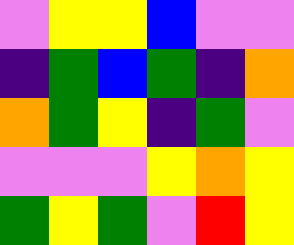[["violet", "yellow", "yellow", "blue", "violet", "violet"], ["indigo", "green", "blue", "green", "indigo", "orange"], ["orange", "green", "yellow", "indigo", "green", "violet"], ["violet", "violet", "violet", "yellow", "orange", "yellow"], ["green", "yellow", "green", "violet", "red", "yellow"]]